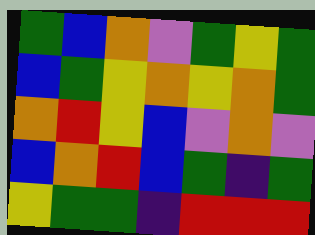[["green", "blue", "orange", "violet", "green", "yellow", "green"], ["blue", "green", "yellow", "orange", "yellow", "orange", "green"], ["orange", "red", "yellow", "blue", "violet", "orange", "violet"], ["blue", "orange", "red", "blue", "green", "indigo", "green"], ["yellow", "green", "green", "indigo", "red", "red", "red"]]